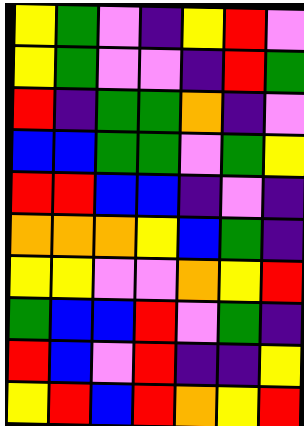[["yellow", "green", "violet", "indigo", "yellow", "red", "violet"], ["yellow", "green", "violet", "violet", "indigo", "red", "green"], ["red", "indigo", "green", "green", "orange", "indigo", "violet"], ["blue", "blue", "green", "green", "violet", "green", "yellow"], ["red", "red", "blue", "blue", "indigo", "violet", "indigo"], ["orange", "orange", "orange", "yellow", "blue", "green", "indigo"], ["yellow", "yellow", "violet", "violet", "orange", "yellow", "red"], ["green", "blue", "blue", "red", "violet", "green", "indigo"], ["red", "blue", "violet", "red", "indigo", "indigo", "yellow"], ["yellow", "red", "blue", "red", "orange", "yellow", "red"]]